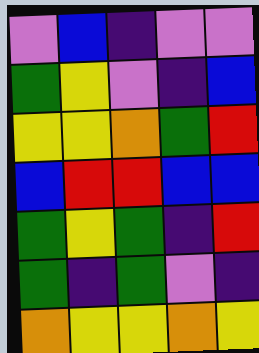[["violet", "blue", "indigo", "violet", "violet"], ["green", "yellow", "violet", "indigo", "blue"], ["yellow", "yellow", "orange", "green", "red"], ["blue", "red", "red", "blue", "blue"], ["green", "yellow", "green", "indigo", "red"], ["green", "indigo", "green", "violet", "indigo"], ["orange", "yellow", "yellow", "orange", "yellow"]]